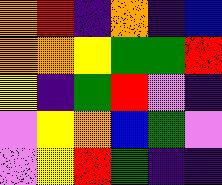[["orange", "red", "indigo", "orange", "indigo", "blue"], ["orange", "orange", "yellow", "green", "green", "red"], ["yellow", "indigo", "green", "red", "violet", "indigo"], ["violet", "yellow", "orange", "blue", "green", "violet"], ["violet", "yellow", "red", "green", "indigo", "indigo"]]